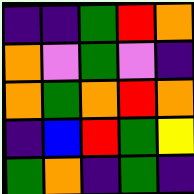[["indigo", "indigo", "green", "red", "orange"], ["orange", "violet", "green", "violet", "indigo"], ["orange", "green", "orange", "red", "orange"], ["indigo", "blue", "red", "green", "yellow"], ["green", "orange", "indigo", "green", "indigo"]]